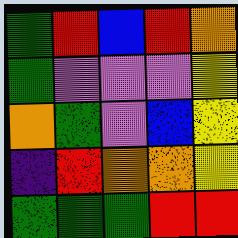[["green", "red", "blue", "red", "orange"], ["green", "violet", "violet", "violet", "yellow"], ["orange", "green", "violet", "blue", "yellow"], ["indigo", "red", "orange", "orange", "yellow"], ["green", "green", "green", "red", "red"]]